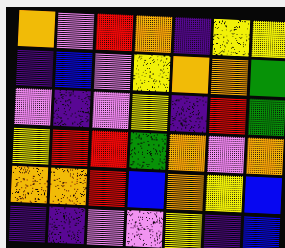[["orange", "violet", "red", "orange", "indigo", "yellow", "yellow"], ["indigo", "blue", "violet", "yellow", "orange", "orange", "green"], ["violet", "indigo", "violet", "yellow", "indigo", "red", "green"], ["yellow", "red", "red", "green", "orange", "violet", "orange"], ["orange", "orange", "red", "blue", "orange", "yellow", "blue"], ["indigo", "indigo", "violet", "violet", "yellow", "indigo", "blue"]]